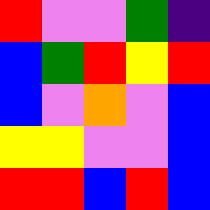[["red", "violet", "violet", "green", "indigo"], ["blue", "green", "red", "yellow", "red"], ["blue", "violet", "orange", "violet", "blue"], ["yellow", "yellow", "violet", "violet", "blue"], ["red", "red", "blue", "red", "blue"]]